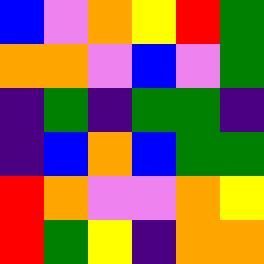[["blue", "violet", "orange", "yellow", "red", "green"], ["orange", "orange", "violet", "blue", "violet", "green"], ["indigo", "green", "indigo", "green", "green", "indigo"], ["indigo", "blue", "orange", "blue", "green", "green"], ["red", "orange", "violet", "violet", "orange", "yellow"], ["red", "green", "yellow", "indigo", "orange", "orange"]]